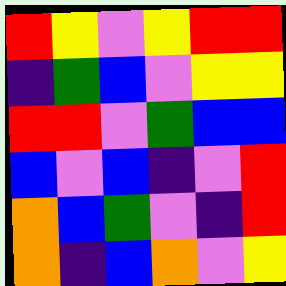[["red", "yellow", "violet", "yellow", "red", "red"], ["indigo", "green", "blue", "violet", "yellow", "yellow"], ["red", "red", "violet", "green", "blue", "blue"], ["blue", "violet", "blue", "indigo", "violet", "red"], ["orange", "blue", "green", "violet", "indigo", "red"], ["orange", "indigo", "blue", "orange", "violet", "yellow"]]